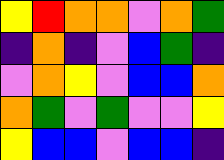[["yellow", "red", "orange", "orange", "violet", "orange", "green"], ["indigo", "orange", "indigo", "violet", "blue", "green", "indigo"], ["violet", "orange", "yellow", "violet", "blue", "blue", "orange"], ["orange", "green", "violet", "green", "violet", "violet", "yellow"], ["yellow", "blue", "blue", "violet", "blue", "blue", "indigo"]]